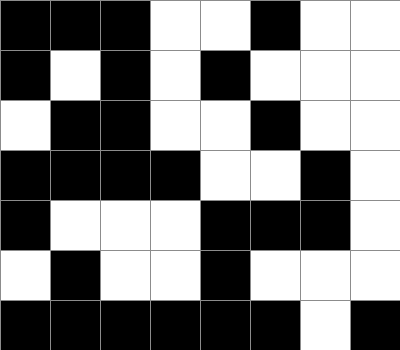[["black", "black", "black", "white", "white", "black", "white", "white"], ["black", "white", "black", "white", "black", "white", "white", "white"], ["white", "black", "black", "white", "white", "black", "white", "white"], ["black", "black", "black", "black", "white", "white", "black", "white"], ["black", "white", "white", "white", "black", "black", "black", "white"], ["white", "black", "white", "white", "black", "white", "white", "white"], ["black", "black", "black", "black", "black", "black", "white", "black"]]